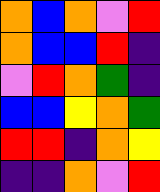[["orange", "blue", "orange", "violet", "red"], ["orange", "blue", "blue", "red", "indigo"], ["violet", "red", "orange", "green", "indigo"], ["blue", "blue", "yellow", "orange", "green"], ["red", "red", "indigo", "orange", "yellow"], ["indigo", "indigo", "orange", "violet", "red"]]